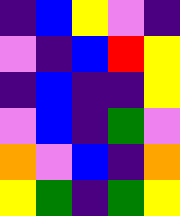[["indigo", "blue", "yellow", "violet", "indigo"], ["violet", "indigo", "blue", "red", "yellow"], ["indigo", "blue", "indigo", "indigo", "yellow"], ["violet", "blue", "indigo", "green", "violet"], ["orange", "violet", "blue", "indigo", "orange"], ["yellow", "green", "indigo", "green", "yellow"]]